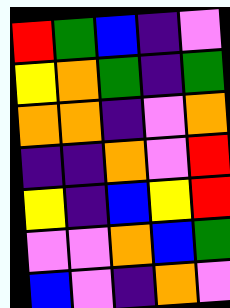[["red", "green", "blue", "indigo", "violet"], ["yellow", "orange", "green", "indigo", "green"], ["orange", "orange", "indigo", "violet", "orange"], ["indigo", "indigo", "orange", "violet", "red"], ["yellow", "indigo", "blue", "yellow", "red"], ["violet", "violet", "orange", "blue", "green"], ["blue", "violet", "indigo", "orange", "violet"]]